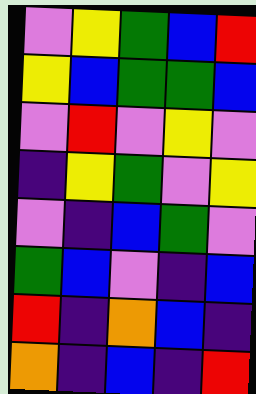[["violet", "yellow", "green", "blue", "red"], ["yellow", "blue", "green", "green", "blue"], ["violet", "red", "violet", "yellow", "violet"], ["indigo", "yellow", "green", "violet", "yellow"], ["violet", "indigo", "blue", "green", "violet"], ["green", "blue", "violet", "indigo", "blue"], ["red", "indigo", "orange", "blue", "indigo"], ["orange", "indigo", "blue", "indigo", "red"]]